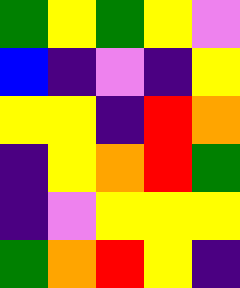[["green", "yellow", "green", "yellow", "violet"], ["blue", "indigo", "violet", "indigo", "yellow"], ["yellow", "yellow", "indigo", "red", "orange"], ["indigo", "yellow", "orange", "red", "green"], ["indigo", "violet", "yellow", "yellow", "yellow"], ["green", "orange", "red", "yellow", "indigo"]]